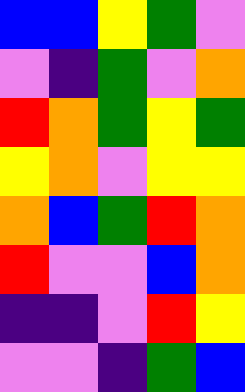[["blue", "blue", "yellow", "green", "violet"], ["violet", "indigo", "green", "violet", "orange"], ["red", "orange", "green", "yellow", "green"], ["yellow", "orange", "violet", "yellow", "yellow"], ["orange", "blue", "green", "red", "orange"], ["red", "violet", "violet", "blue", "orange"], ["indigo", "indigo", "violet", "red", "yellow"], ["violet", "violet", "indigo", "green", "blue"]]